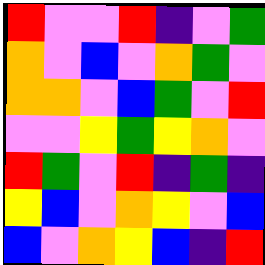[["red", "violet", "violet", "red", "indigo", "violet", "green"], ["orange", "violet", "blue", "violet", "orange", "green", "violet"], ["orange", "orange", "violet", "blue", "green", "violet", "red"], ["violet", "violet", "yellow", "green", "yellow", "orange", "violet"], ["red", "green", "violet", "red", "indigo", "green", "indigo"], ["yellow", "blue", "violet", "orange", "yellow", "violet", "blue"], ["blue", "violet", "orange", "yellow", "blue", "indigo", "red"]]